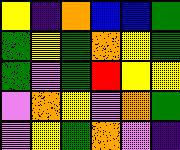[["yellow", "indigo", "orange", "blue", "blue", "green"], ["green", "yellow", "green", "orange", "yellow", "green"], ["green", "violet", "green", "red", "yellow", "yellow"], ["violet", "orange", "yellow", "violet", "orange", "green"], ["violet", "yellow", "green", "orange", "violet", "indigo"]]